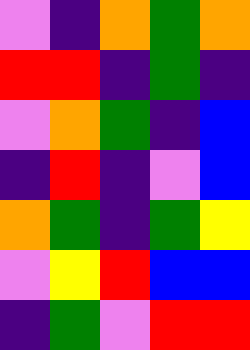[["violet", "indigo", "orange", "green", "orange"], ["red", "red", "indigo", "green", "indigo"], ["violet", "orange", "green", "indigo", "blue"], ["indigo", "red", "indigo", "violet", "blue"], ["orange", "green", "indigo", "green", "yellow"], ["violet", "yellow", "red", "blue", "blue"], ["indigo", "green", "violet", "red", "red"]]